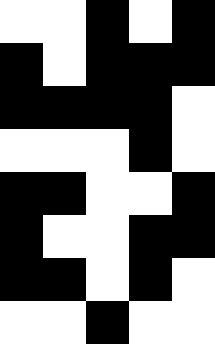[["white", "white", "black", "white", "black"], ["black", "white", "black", "black", "black"], ["black", "black", "black", "black", "white"], ["white", "white", "white", "black", "white"], ["black", "black", "white", "white", "black"], ["black", "white", "white", "black", "black"], ["black", "black", "white", "black", "white"], ["white", "white", "black", "white", "white"]]